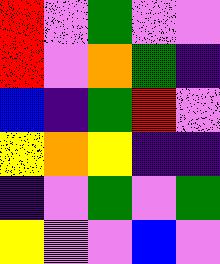[["red", "violet", "green", "violet", "violet"], ["red", "violet", "orange", "green", "indigo"], ["blue", "indigo", "green", "red", "violet"], ["yellow", "orange", "yellow", "indigo", "indigo"], ["indigo", "violet", "green", "violet", "green"], ["yellow", "violet", "violet", "blue", "violet"]]